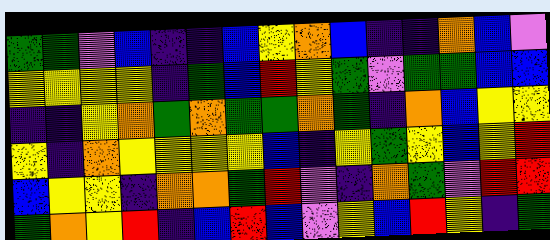[["green", "green", "violet", "blue", "indigo", "indigo", "blue", "yellow", "orange", "blue", "indigo", "indigo", "orange", "blue", "violet"], ["yellow", "yellow", "yellow", "yellow", "indigo", "green", "blue", "red", "yellow", "green", "violet", "green", "green", "blue", "blue"], ["indigo", "indigo", "yellow", "orange", "green", "orange", "green", "green", "orange", "green", "indigo", "orange", "blue", "yellow", "yellow"], ["yellow", "indigo", "orange", "yellow", "yellow", "yellow", "yellow", "blue", "indigo", "yellow", "green", "yellow", "blue", "yellow", "red"], ["blue", "yellow", "yellow", "indigo", "orange", "orange", "green", "red", "violet", "indigo", "orange", "green", "violet", "red", "red"], ["green", "orange", "yellow", "red", "indigo", "blue", "red", "blue", "violet", "yellow", "blue", "red", "yellow", "indigo", "green"]]